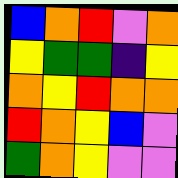[["blue", "orange", "red", "violet", "orange"], ["yellow", "green", "green", "indigo", "yellow"], ["orange", "yellow", "red", "orange", "orange"], ["red", "orange", "yellow", "blue", "violet"], ["green", "orange", "yellow", "violet", "violet"]]